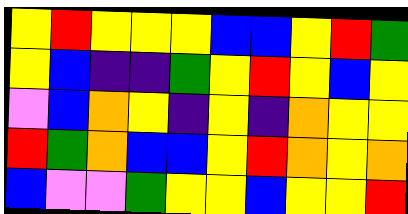[["yellow", "red", "yellow", "yellow", "yellow", "blue", "blue", "yellow", "red", "green"], ["yellow", "blue", "indigo", "indigo", "green", "yellow", "red", "yellow", "blue", "yellow"], ["violet", "blue", "orange", "yellow", "indigo", "yellow", "indigo", "orange", "yellow", "yellow"], ["red", "green", "orange", "blue", "blue", "yellow", "red", "orange", "yellow", "orange"], ["blue", "violet", "violet", "green", "yellow", "yellow", "blue", "yellow", "yellow", "red"]]